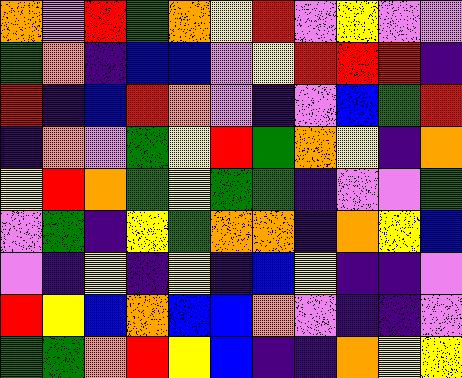[["orange", "violet", "red", "green", "orange", "yellow", "red", "violet", "yellow", "violet", "violet"], ["green", "orange", "indigo", "blue", "blue", "violet", "yellow", "red", "red", "red", "indigo"], ["red", "indigo", "blue", "red", "orange", "violet", "indigo", "violet", "blue", "green", "red"], ["indigo", "orange", "violet", "green", "yellow", "red", "green", "orange", "yellow", "indigo", "orange"], ["yellow", "red", "orange", "green", "yellow", "green", "green", "indigo", "violet", "violet", "green"], ["violet", "green", "indigo", "yellow", "green", "orange", "orange", "indigo", "orange", "yellow", "blue"], ["violet", "indigo", "yellow", "indigo", "yellow", "indigo", "blue", "yellow", "indigo", "indigo", "violet"], ["red", "yellow", "blue", "orange", "blue", "blue", "orange", "violet", "indigo", "indigo", "violet"], ["green", "green", "orange", "red", "yellow", "blue", "indigo", "indigo", "orange", "yellow", "yellow"]]